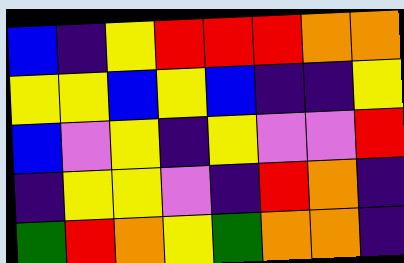[["blue", "indigo", "yellow", "red", "red", "red", "orange", "orange"], ["yellow", "yellow", "blue", "yellow", "blue", "indigo", "indigo", "yellow"], ["blue", "violet", "yellow", "indigo", "yellow", "violet", "violet", "red"], ["indigo", "yellow", "yellow", "violet", "indigo", "red", "orange", "indigo"], ["green", "red", "orange", "yellow", "green", "orange", "orange", "indigo"]]